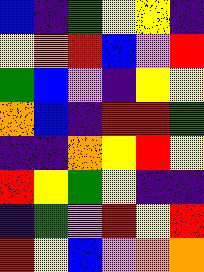[["blue", "indigo", "green", "yellow", "yellow", "indigo"], ["yellow", "orange", "red", "blue", "violet", "red"], ["green", "blue", "violet", "indigo", "yellow", "yellow"], ["orange", "blue", "indigo", "red", "red", "green"], ["indigo", "indigo", "orange", "yellow", "red", "yellow"], ["red", "yellow", "green", "yellow", "indigo", "indigo"], ["indigo", "green", "violet", "red", "yellow", "red"], ["red", "yellow", "blue", "violet", "orange", "orange"]]